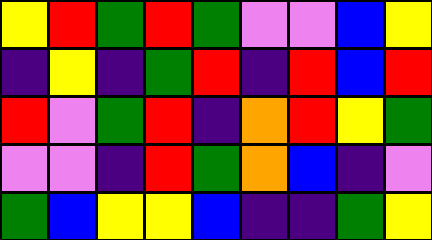[["yellow", "red", "green", "red", "green", "violet", "violet", "blue", "yellow"], ["indigo", "yellow", "indigo", "green", "red", "indigo", "red", "blue", "red"], ["red", "violet", "green", "red", "indigo", "orange", "red", "yellow", "green"], ["violet", "violet", "indigo", "red", "green", "orange", "blue", "indigo", "violet"], ["green", "blue", "yellow", "yellow", "blue", "indigo", "indigo", "green", "yellow"]]